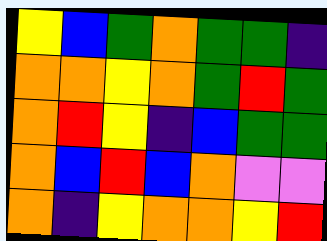[["yellow", "blue", "green", "orange", "green", "green", "indigo"], ["orange", "orange", "yellow", "orange", "green", "red", "green"], ["orange", "red", "yellow", "indigo", "blue", "green", "green"], ["orange", "blue", "red", "blue", "orange", "violet", "violet"], ["orange", "indigo", "yellow", "orange", "orange", "yellow", "red"]]